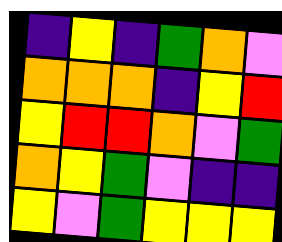[["indigo", "yellow", "indigo", "green", "orange", "violet"], ["orange", "orange", "orange", "indigo", "yellow", "red"], ["yellow", "red", "red", "orange", "violet", "green"], ["orange", "yellow", "green", "violet", "indigo", "indigo"], ["yellow", "violet", "green", "yellow", "yellow", "yellow"]]